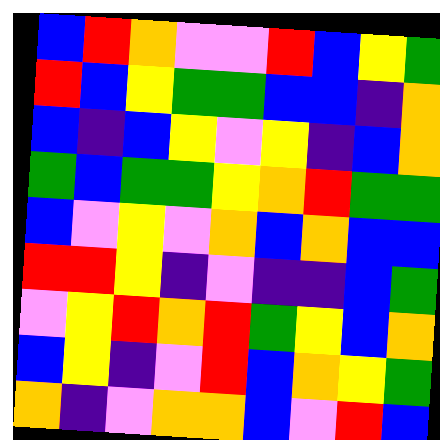[["blue", "red", "orange", "violet", "violet", "red", "blue", "yellow", "green"], ["red", "blue", "yellow", "green", "green", "blue", "blue", "indigo", "orange"], ["blue", "indigo", "blue", "yellow", "violet", "yellow", "indigo", "blue", "orange"], ["green", "blue", "green", "green", "yellow", "orange", "red", "green", "green"], ["blue", "violet", "yellow", "violet", "orange", "blue", "orange", "blue", "blue"], ["red", "red", "yellow", "indigo", "violet", "indigo", "indigo", "blue", "green"], ["violet", "yellow", "red", "orange", "red", "green", "yellow", "blue", "orange"], ["blue", "yellow", "indigo", "violet", "red", "blue", "orange", "yellow", "green"], ["orange", "indigo", "violet", "orange", "orange", "blue", "violet", "red", "blue"]]